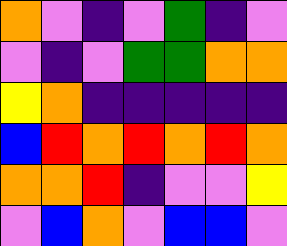[["orange", "violet", "indigo", "violet", "green", "indigo", "violet"], ["violet", "indigo", "violet", "green", "green", "orange", "orange"], ["yellow", "orange", "indigo", "indigo", "indigo", "indigo", "indigo"], ["blue", "red", "orange", "red", "orange", "red", "orange"], ["orange", "orange", "red", "indigo", "violet", "violet", "yellow"], ["violet", "blue", "orange", "violet", "blue", "blue", "violet"]]